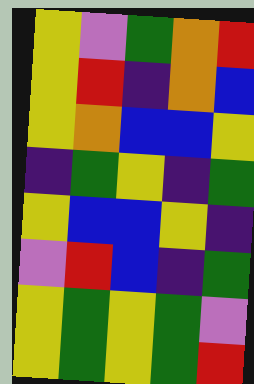[["yellow", "violet", "green", "orange", "red"], ["yellow", "red", "indigo", "orange", "blue"], ["yellow", "orange", "blue", "blue", "yellow"], ["indigo", "green", "yellow", "indigo", "green"], ["yellow", "blue", "blue", "yellow", "indigo"], ["violet", "red", "blue", "indigo", "green"], ["yellow", "green", "yellow", "green", "violet"], ["yellow", "green", "yellow", "green", "red"]]